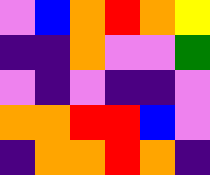[["violet", "blue", "orange", "red", "orange", "yellow"], ["indigo", "indigo", "orange", "violet", "violet", "green"], ["violet", "indigo", "violet", "indigo", "indigo", "violet"], ["orange", "orange", "red", "red", "blue", "violet"], ["indigo", "orange", "orange", "red", "orange", "indigo"]]